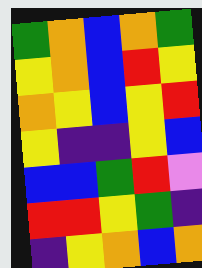[["green", "orange", "blue", "orange", "green"], ["yellow", "orange", "blue", "red", "yellow"], ["orange", "yellow", "blue", "yellow", "red"], ["yellow", "indigo", "indigo", "yellow", "blue"], ["blue", "blue", "green", "red", "violet"], ["red", "red", "yellow", "green", "indigo"], ["indigo", "yellow", "orange", "blue", "orange"]]